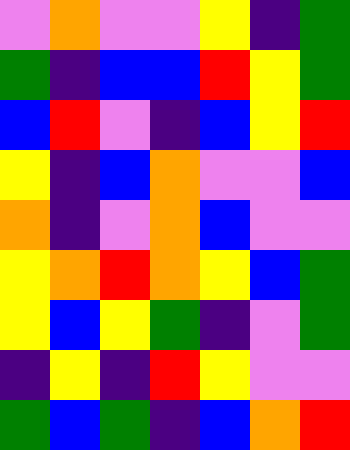[["violet", "orange", "violet", "violet", "yellow", "indigo", "green"], ["green", "indigo", "blue", "blue", "red", "yellow", "green"], ["blue", "red", "violet", "indigo", "blue", "yellow", "red"], ["yellow", "indigo", "blue", "orange", "violet", "violet", "blue"], ["orange", "indigo", "violet", "orange", "blue", "violet", "violet"], ["yellow", "orange", "red", "orange", "yellow", "blue", "green"], ["yellow", "blue", "yellow", "green", "indigo", "violet", "green"], ["indigo", "yellow", "indigo", "red", "yellow", "violet", "violet"], ["green", "blue", "green", "indigo", "blue", "orange", "red"]]